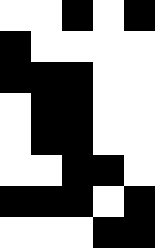[["white", "white", "black", "white", "black"], ["black", "white", "white", "white", "white"], ["black", "black", "black", "white", "white"], ["white", "black", "black", "white", "white"], ["white", "black", "black", "white", "white"], ["white", "white", "black", "black", "white"], ["black", "black", "black", "white", "black"], ["white", "white", "white", "black", "black"]]